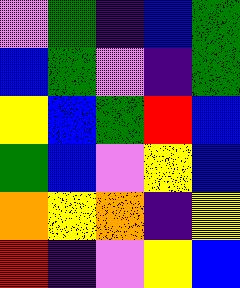[["violet", "green", "indigo", "blue", "green"], ["blue", "green", "violet", "indigo", "green"], ["yellow", "blue", "green", "red", "blue"], ["green", "blue", "violet", "yellow", "blue"], ["orange", "yellow", "orange", "indigo", "yellow"], ["red", "indigo", "violet", "yellow", "blue"]]